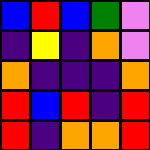[["blue", "red", "blue", "green", "violet"], ["indigo", "yellow", "indigo", "orange", "violet"], ["orange", "indigo", "indigo", "indigo", "orange"], ["red", "blue", "red", "indigo", "red"], ["red", "indigo", "orange", "orange", "red"]]